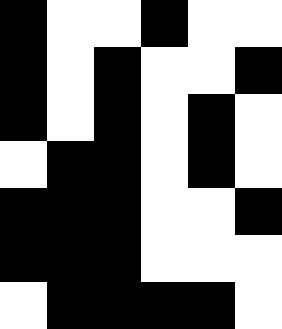[["black", "white", "white", "black", "white", "white"], ["black", "white", "black", "white", "white", "black"], ["black", "white", "black", "white", "black", "white"], ["white", "black", "black", "white", "black", "white"], ["black", "black", "black", "white", "white", "black"], ["black", "black", "black", "white", "white", "white"], ["white", "black", "black", "black", "black", "white"]]